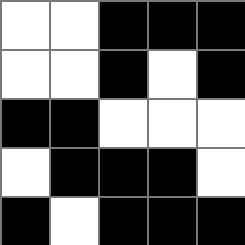[["white", "white", "black", "black", "black"], ["white", "white", "black", "white", "black"], ["black", "black", "white", "white", "white"], ["white", "black", "black", "black", "white"], ["black", "white", "black", "black", "black"]]